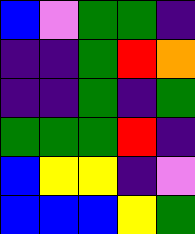[["blue", "violet", "green", "green", "indigo"], ["indigo", "indigo", "green", "red", "orange"], ["indigo", "indigo", "green", "indigo", "green"], ["green", "green", "green", "red", "indigo"], ["blue", "yellow", "yellow", "indigo", "violet"], ["blue", "blue", "blue", "yellow", "green"]]